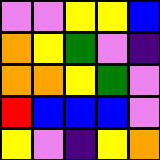[["violet", "violet", "yellow", "yellow", "blue"], ["orange", "yellow", "green", "violet", "indigo"], ["orange", "orange", "yellow", "green", "violet"], ["red", "blue", "blue", "blue", "violet"], ["yellow", "violet", "indigo", "yellow", "orange"]]